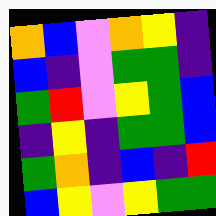[["orange", "blue", "violet", "orange", "yellow", "indigo"], ["blue", "indigo", "violet", "green", "green", "indigo"], ["green", "red", "violet", "yellow", "green", "blue"], ["indigo", "yellow", "indigo", "green", "green", "blue"], ["green", "orange", "indigo", "blue", "indigo", "red"], ["blue", "yellow", "violet", "yellow", "green", "green"]]